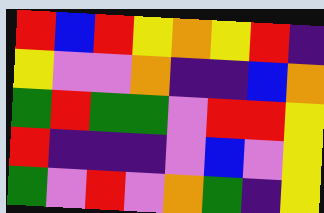[["red", "blue", "red", "yellow", "orange", "yellow", "red", "indigo"], ["yellow", "violet", "violet", "orange", "indigo", "indigo", "blue", "orange"], ["green", "red", "green", "green", "violet", "red", "red", "yellow"], ["red", "indigo", "indigo", "indigo", "violet", "blue", "violet", "yellow"], ["green", "violet", "red", "violet", "orange", "green", "indigo", "yellow"]]